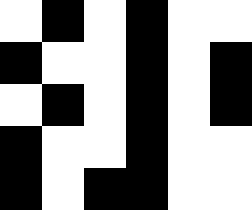[["white", "black", "white", "black", "white", "white"], ["black", "white", "white", "black", "white", "black"], ["white", "black", "white", "black", "white", "black"], ["black", "white", "white", "black", "white", "white"], ["black", "white", "black", "black", "white", "white"]]